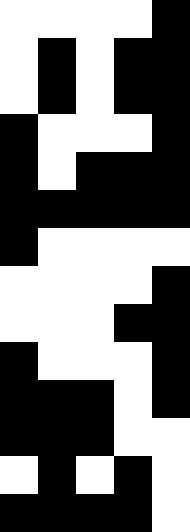[["white", "white", "white", "white", "black"], ["white", "black", "white", "black", "black"], ["white", "black", "white", "black", "black"], ["black", "white", "white", "white", "black"], ["black", "white", "black", "black", "black"], ["black", "black", "black", "black", "black"], ["black", "white", "white", "white", "white"], ["white", "white", "white", "white", "black"], ["white", "white", "white", "black", "black"], ["black", "white", "white", "white", "black"], ["black", "black", "black", "white", "black"], ["black", "black", "black", "white", "white"], ["white", "black", "white", "black", "white"], ["black", "black", "black", "black", "white"]]